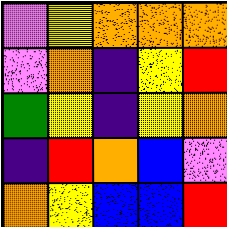[["violet", "yellow", "orange", "orange", "orange"], ["violet", "orange", "indigo", "yellow", "red"], ["green", "yellow", "indigo", "yellow", "orange"], ["indigo", "red", "orange", "blue", "violet"], ["orange", "yellow", "blue", "blue", "red"]]